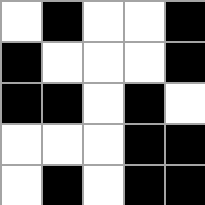[["white", "black", "white", "white", "black"], ["black", "white", "white", "white", "black"], ["black", "black", "white", "black", "white"], ["white", "white", "white", "black", "black"], ["white", "black", "white", "black", "black"]]